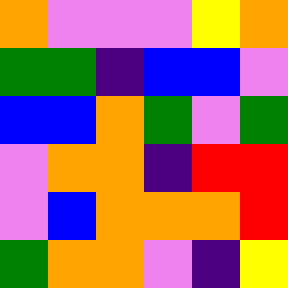[["orange", "violet", "violet", "violet", "yellow", "orange"], ["green", "green", "indigo", "blue", "blue", "violet"], ["blue", "blue", "orange", "green", "violet", "green"], ["violet", "orange", "orange", "indigo", "red", "red"], ["violet", "blue", "orange", "orange", "orange", "red"], ["green", "orange", "orange", "violet", "indigo", "yellow"]]